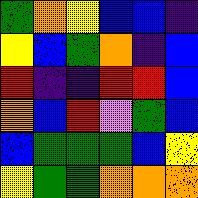[["green", "orange", "yellow", "blue", "blue", "indigo"], ["yellow", "blue", "green", "orange", "indigo", "blue"], ["red", "indigo", "indigo", "red", "red", "blue"], ["orange", "blue", "red", "violet", "green", "blue"], ["blue", "green", "green", "green", "blue", "yellow"], ["yellow", "green", "green", "orange", "orange", "orange"]]